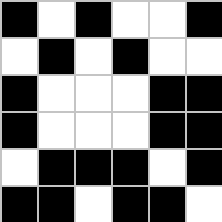[["black", "white", "black", "white", "white", "black"], ["white", "black", "white", "black", "white", "white"], ["black", "white", "white", "white", "black", "black"], ["black", "white", "white", "white", "black", "black"], ["white", "black", "black", "black", "white", "black"], ["black", "black", "white", "black", "black", "white"]]